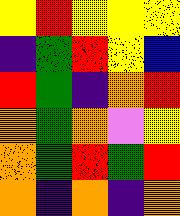[["yellow", "red", "yellow", "yellow", "yellow"], ["indigo", "green", "red", "yellow", "blue"], ["red", "green", "indigo", "orange", "red"], ["orange", "green", "orange", "violet", "yellow"], ["orange", "green", "red", "green", "red"], ["orange", "indigo", "orange", "indigo", "orange"]]